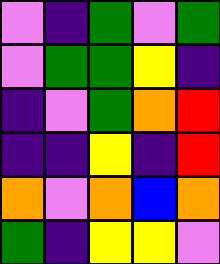[["violet", "indigo", "green", "violet", "green"], ["violet", "green", "green", "yellow", "indigo"], ["indigo", "violet", "green", "orange", "red"], ["indigo", "indigo", "yellow", "indigo", "red"], ["orange", "violet", "orange", "blue", "orange"], ["green", "indigo", "yellow", "yellow", "violet"]]